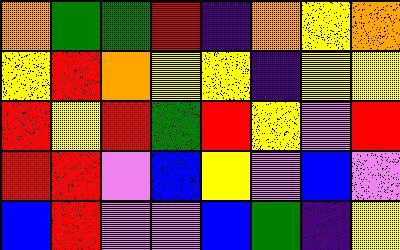[["orange", "green", "green", "red", "indigo", "orange", "yellow", "orange"], ["yellow", "red", "orange", "yellow", "yellow", "indigo", "yellow", "yellow"], ["red", "yellow", "red", "green", "red", "yellow", "violet", "red"], ["red", "red", "violet", "blue", "yellow", "violet", "blue", "violet"], ["blue", "red", "violet", "violet", "blue", "green", "indigo", "yellow"]]